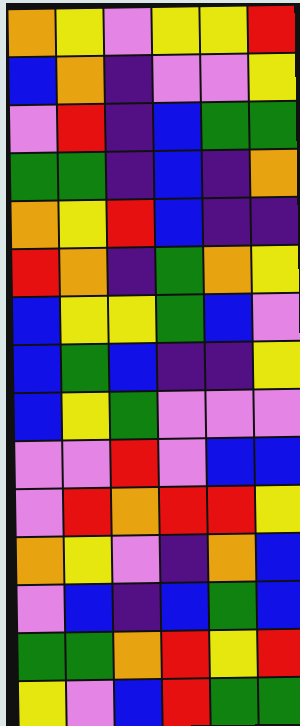[["orange", "yellow", "violet", "yellow", "yellow", "red"], ["blue", "orange", "indigo", "violet", "violet", "yellow"], ["violet", "red", "indigo", "blue", "green", "green"], ["green", "green", "indigo", "blue", "indigo", "orange"], ["orange", "yellow", "red", "blue", "indigo", "indigo"], ["red", "orange", "indigo", "green", "orange", "yellow"], ["blue", "yellow", "yellow", "green", "blue", "violet"], ["blue", "green", "blue", "indigo", "indigo", "yellow"], ["blue", "yellow", "green", "violet", "violet", "violet"], ["violet", "violet", "red", "violet", "blue", "blue"], ["violet", "red", "orange", "red", "red", "yellow"], ["orange", "yellow", "violet", "indigo", "orange", "blue"], ["violet", "blue", "indigo", "blue", "green", "blue"], ["green", "green", "orange", "red", "yellow", "red"], ["yellow", "violet", "blue", "red", "green", "green"]]